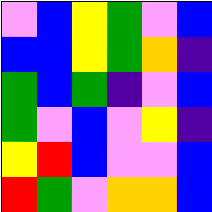[["violet", "blue", "yellow", "green", "violet", "blue"], ["blue", "blue", "yellow", "green", "orange", "indigo"], ["green", "blue", "green", "indigo", "violet", "blue"], ["green", "violet", "blue", "violet", "yellow", "indigo"], ["yellow", "red", "blue", "violet", "violet", "blue"], ["red", "green", "violet", "orange", "orange", "blue"]]